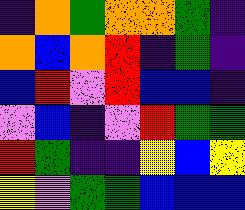[["indigo", "orange", "green", "orange", "orange", "green", "indigo"], ["orange", "blue", "orange", "red", "indigo", "green", "indigo"], ["blue", "red", "violet", "red", "blue", "blue", "indigo"], ["violet", "blue", "indigo", "violet", "red", "green", "green"], ["red", "green", "indigo", "indigo", "yellow", "blue", "yellow"], ["yellow", "violet", "green", "green", "blue", "blue", "blue"]]